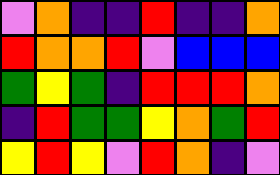[["violet", "orange", "indigo", "indigo", "red", "indigo", "indigo", "orange"], ["red", "orange", "orange", "red", "violet", "blue", "blue", "blue"], ["green", "yellow", "green", "indigo", "red", "red", "red", "orange"], ["indigo", "red", "green", "green", "yellow", "orange", "green", "red"], ["yellow", "red", "yellow", "violet", "red", "orange", "indigo", "violet"]]